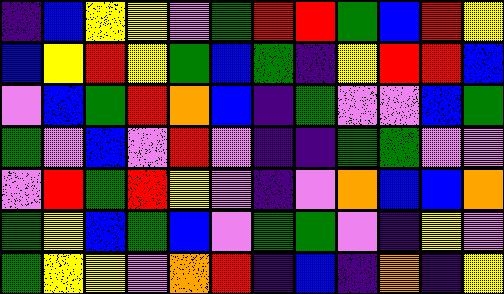[["indigo", "blue", "yellow", "yellow", "violet", "green", "red", "red", "green", "blue", "red", "yellow"], ["blue", "yellow", "red", "yellow", "green", "blue", "green", "indigo", "yellow", "red", "red", "blue"], ["violet", "blue", "green", "red", "orange", "blue", "indigo", "green", "violet", "violet", "blue", "green"], ["green", "violet", "blue", "violet", "red", "violet", "indigo", "indigo", "green", "green", "violet", "violet"], ["violet", "red", "green", "red", "yellow", "violet", "indigo", "violet", "orange", "blue", "blue", "orange"], ["green", "yellow", "blue", "green", "blue", "violet", "green", "green", "violet", "indigo", "yellow", "violet"], ["green", "yellow", "yellow", "violet", "orange", "red", "indigo", "blue", "indigo", "orange", "indigo", "yellow"]]